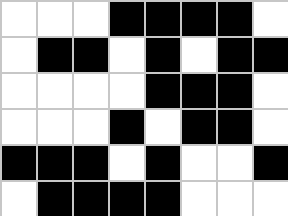[["white", "white", "white", "black", "black", "black", "black", "white"], ["white", "black", "black", "white", "black", "white", "black", "black"], ["white", "white", "white", "white", "black", "black", "black", "white"], ["white", "white", "white", "black", "white", "black", "black", "white"], ["black", "black", "black", "white", "black", "white", "white", "black"], ["white", "black", "black", "black", "black", "white", "white", "white"]]